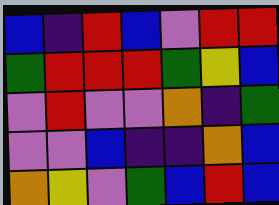[["blue", "indigo", "red", "blue", "violet", "red", "red"], ["green", "red", "red", "red", "green", "yellow", "blue"], ["violet", "red", "violet", "violet", "orange", "indigo", "green"], ["violet", "violet", "blue", "indigo", "indigo", "orange", "blue"], ["orange", "yellow", "violet", "green", "blue", "red", "blue"]]